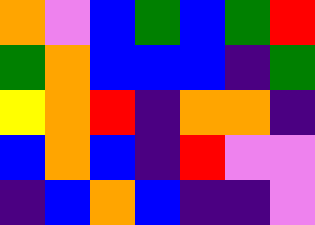[["orange", "violet", "blue", "green", "blue", "green", "red"], ["green", "orange", "blue", "blue", "blue", "indigo", "green"], ["yellow", "orange", "red", "indigo", "orange", "orange", "indigo"], ["blue", "orange", "blue", "indigo", "red", "violet", "violet"], ["indigo", "blue", "orange", "blue", "indigo", "indigo", "violet"]]